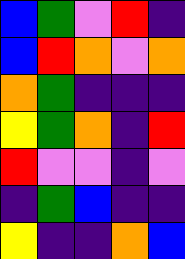[["blue", "green", "violet", "red", "indigo"], ["blue", "red", "orange", "violet", "orange"], ["orange", "green", "indigo", "indigo", "indigo"], ["yellow", "green", "orange", "indigo", "red"], ["red", "violet", "violet", "indigo", "violet"], ["indigo", "green", "blue", "indigo", "indigo"], ["yellow", "indigo", "indigo", "orange", "blue"]]